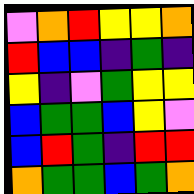[["violet", "orange", "red", "yellow", "yellow", "orange"], ["red", "blue", "blue", "indigo", "green", "indigo"], ["yellow", "indigo", "violet", "green", "yellow", "yellow"], ["blue", "green", "green", "blue", "yellow", "violet"], ["blue", "red", "green", "indigo", "red", "red"], ["orange", "green", "green", "blue", "green", "orange"]]